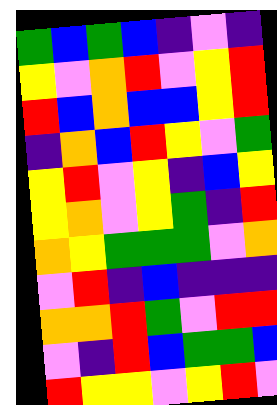[["green", "blue", "green", "blue", "indigo", "violet", "indigo"], ["yellow", "violet", "orange", "red", "violet", "yellow", "red"], ["red", "blue", "orange", "blue", "blue", "yellow", "red"], ["indigo", "orange", "blue", "red", "yellow", "violet", "green"], ["yellow", "red", "violet", "yellow", "indigo", "blue", "yellow"], ["yellow", "orange", "violet", "yellow", "green", "indigo", "red"], ["orange", "yellow", "green", "green", "green", "violet", "orange"], ["violet", "red", "indigo", "blue", "indigo", "indigo", "indigo"], ["orange", "orange", "red", "green", "violet", "red", "red"], ["violet", "indigo", "red", "blue", "green", "green", "blue"], ["red", "yellow", "yellow", "violet", "yellow", "red", "violet"]]